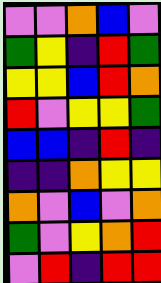[["violet", "violet", "orange", "blue", "violet"], ["green", "yellow", "indigo", "red", "green"], ["yellow", "yellow", "blue", "red", "orange"], ["red", "violet", "yellow", "yellow", "green"], ["blue", "blue", "indigo", "red", "indigo"], ["indigo", "indigo", "orange", "yellow", "yellow"], ["orange", "violet", "blue", "violet", "orange"], ["green", "violet", "yellow", "orange", "red"], ["violet", "red", "indigo", "red", "red"]]